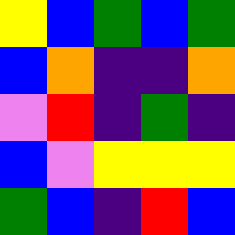[["yellow", "blue", "green", "blue", "green"], ["blue", "orange", "indigo", "indigo", "orange"], ["violet", "red", "indigo", "green", "indigo"], ["blue", "violet", "yellow", "yellow", "yellow"], ["green", "blue", "indigo", "red", "blue"]]